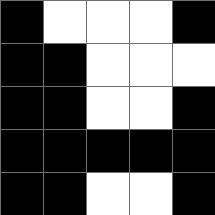[["black", "white", "white", "white", "black"], ["black", "black", "white", "white", "white"], ["black", "black", "white", "white", "black"], ["black", "black", "black", "black", "black"], ["black", "black", "white", "white", "black"]]